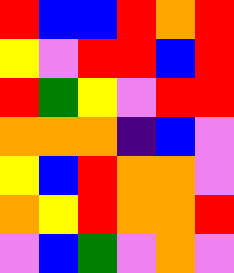[["red", "blue", "blue", "red", "orange", "red"], ["yellow", "violet", "red", "red", "blue", "red"], ["red", "green", "yellow", "violet", "red", "red"], ["orange", "orange", "orange", "indigo", "blue", "violet"], ["yellow", "blue", "red", "orange", "orange", "violet"], ["orange", "yellow", "red", "orange", "orange", "red"], ["violet", "blue", "green", "violet", "orange", "violet"]]